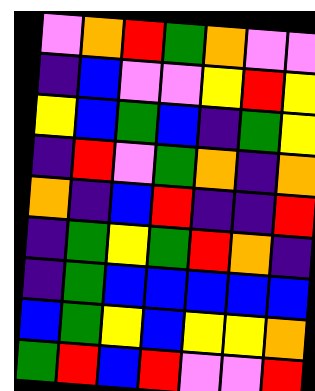[["violet", "orange", "red", "green", "orange", "violet", "violet"], ["indigo", "blue", "violet", "violet", "yellow", "red", "yellow"], ["yellow", "blue", "green", "blue", "indigo", "green", "yellow"], ["indigo", "red", "violet", "green", "orange", "indigo", "orange"], ["orange", "indigo", "blue", "red", "indigo", "indigo", "red"], ["indigo", "green", "yellow", "green", "red", "orange", "indigo"], ["indigo", "green", "blue", "blue", "blue", "blue", "blue"], ["blue", "green", "yellow", "blue", "yellow", "yellow", "orange"], ["green", "red", "blue", "red", "violet", "violet", "red"]]